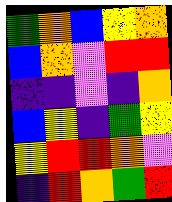[["green", "orange", "blue", "yellow", "orange"], ["blue", "orange", "violet", "red", "red"], ["indigo", "indigo", "violet", "indigo", "orange"], ["blue", "yellow", "indigo", "green", "yellow"], ["yellow", "red", "red", "orange", "violet"], ["indigo", "red", "orange", "green", "red"]]